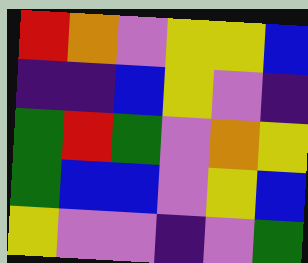[["red", "orange", "violet", "yellow", "yellow", "blue"], ["indigo", "indigo", "blue", "yellow", "violet", "indigo"], ["green", "red", "green", "violet", "orange", "yellow"], ["green", "blue", "blue", "violet", "yellow", "blue"], ["yellow", "violet", "violet", "indigo", "violet", "green"]]